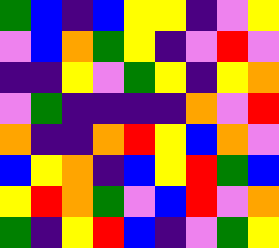[["green", "blue", "indigo", "blue", "yellow", "yellow", "indigo", "violet", "yellow"], ["violet", "blue", "orange", "green", "yellow", "indigo", "violet", "red", "violet"], ["indigo", "indigo", "yellow", "violet", "green", "yellow", "indigo", "yellow", "orange"], ["violet", "green", "indigo", "indigo", "indigo", "indigo", "orange", "violet", "red"], ["orange", "indigo", "indigo", "orange", "red", "yellow", "blue", "orange", "violet"], ["blue", "yellow", "orange", "indigo", "blue", "yellow", "red", "green", "blue"], ["yellow", "red", "orange", "green", "violet", "blue", "red", "violet", "orange"], ["green", "indigo", "yellow", "red", "blue", "indigo", "violet", "green", "yellow"]]